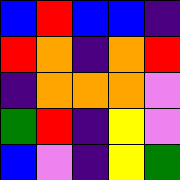[["blue", "red", "blue", "blue", "indigo"], ["red", "orange", "indigo", "orange", "red"], ["indigo", "orange", "orange", "orange", "violet"], ["green", "red", "indigo", "yellow", "violet"], ["blue", "violet", "indigo", "yellow", "green"]]